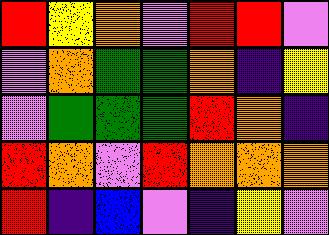[["red", "yellow", "orange", "violet", "red", "red", "violet"], ["violet", "orange", "green", "green", "orange", "indigo", "yellow"], ["violet", "green", "green", "green", "red", "orange", "indigo"], ["red", "orange", "violet", "red", "orange", "orange", "orange"], ["red", "indigo", "blue", "violet", "indigo", "yellow", "violet"]]